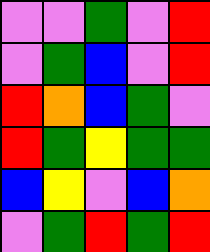[["violet", "violet", "green", "violet", "red"], ["violet", "green", "blue", "violet", "red"], ["red", "orange", "blue", "green", "violet"], ["red", "green", "yellow", "green", "green"], ["blue", "yellow", "violet", "blue", "orange"], ["violet", "green", "red", "green", "red"]]